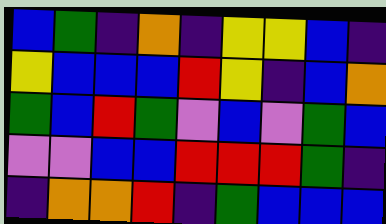[["blue", "green", "indigo", "orange", "indigo", "yellow", "yellow", "blue", "indigo"], ["yellow", "blue", "blue", "blue", "red", "yellow", "indigo", "blue", "orange"], ["green", "blue", "red", "green", "violet", "blue", "violet", "green", "blue"], ["violet", "violet", "blue", "blue", "red", "red", "red", "green", "indigo"], ["indigo", "orange", "orange", "red", "indigo", "green", "blue", "blue", "blue"]]